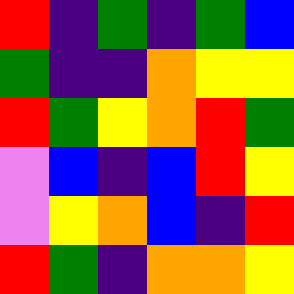[["red", "indigo", "green", "indigo", "green", "blue"], ["green", "indigo", "indigo", "orange", "yellow", "yellow"], ["red", "green", "yellow", "orange", "red", "green"], ["violet", "blue", "indigo", "blue", "red", "yellow"], ["violet", "yellow", "orange", "blue", "indigo", "red"], ["red", "green", "indigo", "orange", "orange", "yellow"]]